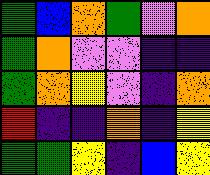[["green", "blue", "orange", "green", "violet", "orange"], ["green", "orange", "violet", "violet", "indigo", "indigo"], ["green", "orange", "yellow", "violet", "indigo", "orange"], ["red", "indigo", "indigo", "orange", "indigo", "yellow"], ["green", "green", "yellow", "indigo", "blue", "yellow"]]